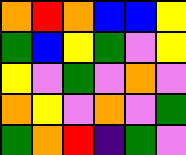[["orange", "red", "orange", "blue", "blue", "yellow"], ["green", "blue", "yellow", "green", "violet", "yellow"], ["yellow", "violet", "green", "violet", "orange", "violet"], ["orange", "yellow", "violet", "orange", "violet", "green"], ["green", "orange", "red", "indigo", "green", "violet"]]